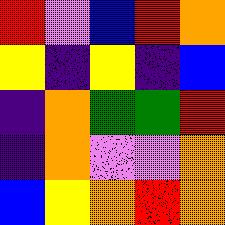[["red", "violet", "blue", "red", "orange"], ["yellow", "indigo", "yellow", "indigo", "blue"], ["indigo", "orange", "green", "green", "red"], ["indigo", "orange", "violet", "violet", "orange"], ["blue", "yellow", "orange", "red", "orange"]]